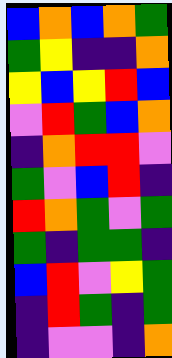[["blue", "orange", "blue", "orange", "green"], ["green", "yellow", "indigo", "indigo", "orange"], ["yellow", "blue", "yellow", "red", "blue"], ["violet", "red", "green", "blue", "orange"], ["indigo", "orange", "red", "red", "violet"], ["green", "violet", "blue", "red", "indigo"], ["red", "orange", "green", "violet", "green"], ["green", "indigo", "green", "green", "indigo"], ["blue", "red", "violet", "yellow", "green"], ["indigo", "red", "green", "indigo", "green"], ["indigo", "violet", "violet", "indigo", "orange"]]